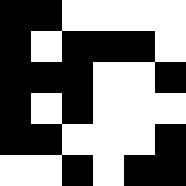[["black", "black", "white", "white", "white", "white"], ["black", "white", "black", "black", "black", "white"], ["black", "black", "black", "white", "white", "black"], ["black", "white", "black", "white", "white", "white"], ["black", "black", "white", "white", "white", "black"], ["white", "white", "black", "white", "black", "black"]]